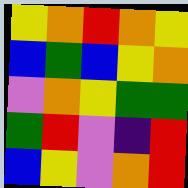[["yellow", "orange", "red", "orange", "yellow"], ["blue", "green", "blue", "yellow", "orange"], ["violet", "orange", "yellow", "green", "green"], ["green", "red", "violet", "indigo", "red"], ["blue", "yellow", "violet", "orange", "red"]]